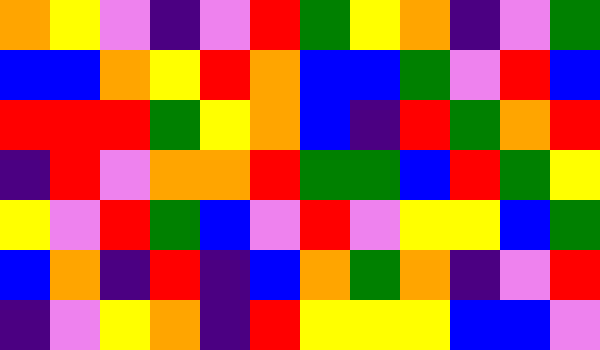[["orange", "yellow", "violet", "indigo", "violet", "red", "green", "yellow", "orange", "indigo", "violet", "green"], ["blue", "blue", "orange", "yellow", "red", "orange", "blue", "blue", "green", "violet", "red", "blue"], ["red", "red", "red", "green", "yellow", "orange", "blue", "indigo", "red", "green", "orange", "red"], ["indigo", "red", "violet", "orange", "orange", "red", "green", "green", "blue", "red", "green", "yellow"], ["yellow", "violet", "red", "green", "blue", "violet", "red", "violet", "yellow", "yellow", "blue", "green"], ["blue", "orange", "indigo", "red", "indigo", "blue", "orange", "green", "orange", "indigo", "violet", "red"], ["indigo", "violet", "yellow", "orange", "indigo", "red", "yellow", "yellow", "yellow", "blue", "blue", "violet"]]